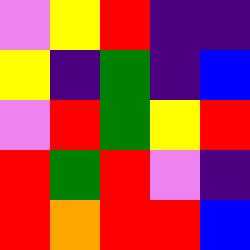[["violet", "yellow", "red", "indigo", "indigo"], ["yellow", "indigo", "green", "indigo", "blue"], ["violet", "red", "green", "yellow", "red"], ["red", "green", "red", "violet", "indigo"], ["red", "orange", "red", "red", "blue"]]